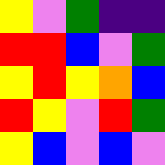[["yellow", "violet", "green", "indigo", "indigo"], ["red", "red", "blue", "violet", "green"], ["yellow", "red", "yellow", "orange", "blue"], ["red", "yellow", "violet", "red", "green"], ["yellow", "blue", "violet", "blue", "violet"]]